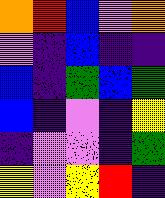[["orange", "red", "blue", "violet", "orange"], ["violet", "indigo", "blue", "indigo", "indigo"], ["blue", "indigo", "green", "blue", "green"], ["blue", "indigo", "violet", "indigo", "yellow"], ["indigo", "violet", "violet", "indigo", "green"], ["yellow", "violet", "yellow", "red", "indigo"]]